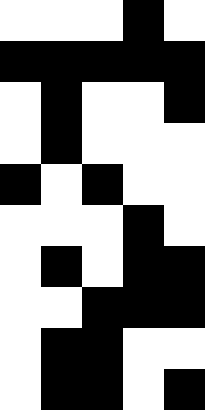[["white", "white", "white", "black", "white"], ["black", "black", "black", "black", "black"], ["white", "black", "white", "white", "black"], ["white", "black", "white", "white", "white"], ["black", "white", "black", "white", "white"], ["white", "white", "white", "black", "white"], ["white", "black", "white", "black", "black"], ["white", "white", "black", "black", "black"], ["white", "black", "black", "white", "white"], ["white", "black", "black", "white", "black"]]